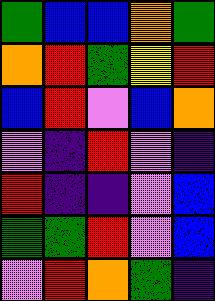[["green", "blue", "blue", "orange", "green"], ["orange", "red", "green", "yellow", "red"], ["blue", "red", "violet", "blue", "orange"], ["violet", "indigo", "red", "violet", "indigo"], ["red", "indigo", "indigo", "violet", "blue"], ["green", "green", "red", "violet", "blue"], ["violet", "red", "orange", "green", "indigo"]]